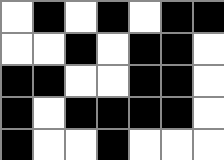[["white", "black", "white", "black", "white", "black", "black"], ["white", "white", "black", "white", "black", "black", "white"], ["black", "black", "white", "white", "black", "black", "white"], ["black", "white", "black", "black", "black", "black", "white"], ["black", "white", "white", "black", "white", "white", "white"]]